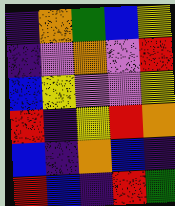[["indigo", "orange", "green", "blue", "yellow"], ["indigo", "violet", "orange", "violet", "red"], ["blue", "yellow", "violet", "violet", "yellow"], ["red", "indigo", "yellow", "red", "orange"], ["blue", "indigo", "orange", "blue", "indigo"], ["red", "blue", "indigo", "red", "green"]]